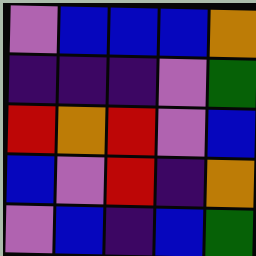[["violet", "blue", "blue", "blue", "orange"], ["indigo", "indigo", "indigo", "violet", "green"], ["red", "orange", "red", "violet", "blue"], ["blue", "violet", "red", "indigo", "orange"], ["violet", "blue", "indigo", "blue", "green"]]